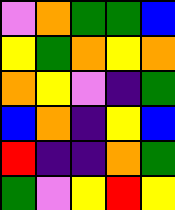[["violet", "orange", "green", "green", "blue"], ["yellow", "green", "orange", "yellow", "orange"], ["orange", "yellow", "violet", "indigo", "green"], ["blue", "orange", "indigo", "yellow", "blue"], ["red", "indigo", "indigo", "orange", "green"], ["green", "violet", "yellow", "red", "yellow"]]